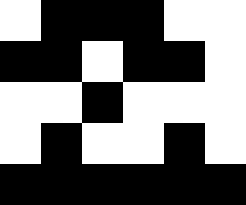[["white", "black", "black", "black", "white", "white"], ["black", "black", "white", "black", "black", "white"], ["white", "white", "black", "white", "white", "white"], ["white", "black", "white", "white", "black", "white"], ["black", "black", "black", "black", "black", "black"]]